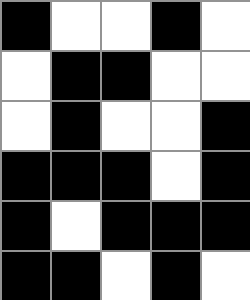[["black", "white", "white", "black", "white"], ["white", "black", "black", "white", "white"], ["white", "black", "white", "white", "black"], ["black", "black", "black", "white", "black"], ["black", "white", "black", "black", "black"], ["black", "black", "white", "black", "white"]]